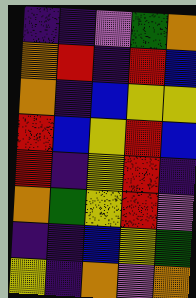[["indigo", "indigo", "violet", "green", "orange"], ["orange", "red", "indigo", "red", "blue"], ["orange", "indigo", "blue", "yellow", "yellow"], ["red", "blue", "yellow", "red", "blue"], ["red", "indigo", "yellow", "red", "indigo"], ["orange", "green", "yellow", "red", "violet"], ["indigo", "indigo", "blue", "yellow", "green"], ["yellow", "indigo", "orange", "violet", "orange"]]